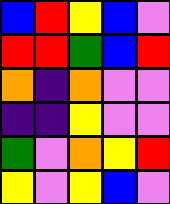[["blue", "red", "yellow", "blue", "violet"], ["red", "red", "green", "blue", "red"], ["orange", "indigo", "orange", "violet", "violet"], ["indigo", "indigo", "yellow", "violet", "violet"], ["green", "violet", "orange", "yellow", "red"], ["yellow", "violet", "yellow", "blue", "violet"]]